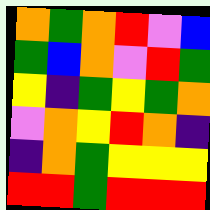[["orange", "green", "orange", "red", "violet", "blue"], ["green", "blue", "orange", "violet", "red", "green"], ["yellow", "indigo", "green", "yellow", "green", "orange"], ["violet", "orange", "yellow", "red", "orange", "indigo"], ["indigo", "orange", "green", "yellow", "yellow", "yellow"], ["red", "red", "green", "red", "red", "red"]]